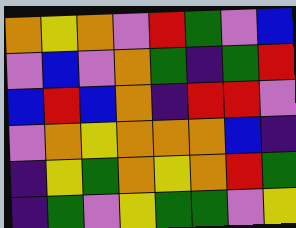[["orange", "yellow", "orange", "violet", "red", "green", "violet", "blue"], ["violet", "blue", "violet", "orange", "green", "indigo", "green", "red"], ["blue", "red", "blue", "orange", "indigo", "red", "red", "violet"], ["violet", "orange", "yellow", "orange", "orange", "orange", "blue", "indigo"], ["indigo", "yellow", "green", "orange", "yellow", "orange", "red", "green"], ["indigo", "green", "violet", "yellow", "green", "green", "violet", "yellow"]]